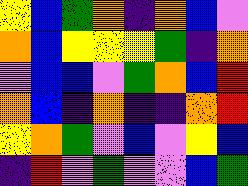[["yellow", "blue", "green", "orange", "indigo", "orange", "blue", "violet"], ["orange", "blue", "yellow", "yellow", "yellow", "green", "indigo", "orange"], ["violet", "blue", "blue", "violet", "green", "orange", "blue", "red"], ["orange", "blue", "indigo", "orange", "indigo", "indigo", "orange", "red"], ["yellow", "orange", "green", "violet", "blue", "violet", "yellow", "blue"], ["indigo", "red", "violet", "green", "violet", "violet", "blue", "green"]]